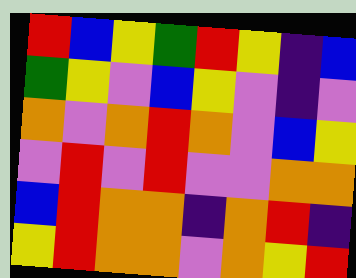[["red", "blue", "yellow", "green", "red", "yellow", "indigo", "blue"], ["green", "yellow", "violet", "blue", "yellow", "violet", "indigo", "violet"], ["orange", "violet", "orange", "red", "orange", "violet", "blue", "yellow"], ["violet", "red", "violet", "red", "violet", "violet", "orange", "orange"], ["blue", "red", "orange", "orange", "indigo", "orange", "red", "indigo"], ["yellow", "red", "orange", "orange", "violet", "orange", "yellow", "red"]]